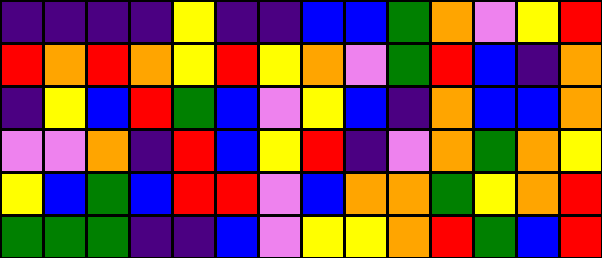[["indigo", "indigo", "indigo", "indigo", "yellow", "indigo", "indigo", "blue", "blue", "green", "orange", "violet", "yellow", "red"], ["red", "orange", "red", "orange", "yellow", "red", "yellow", "orange", "violet", "green", "red", "blue", "indigo", "orange"], ["indigo", "yellow", "blue", "red", "green", "blue", "violet", "yellow", "blue", "indigo", "orange", "blue", "blue", "orange"], ["violet", "violet", "orange", "indigo", "red", "blue", "yellow", "red", "indigo", "violet", "orange", "green", "orange", "yellow"], ["yellow", "blue", "green", "blue", "red", "red", "violet", "blue", "orange", "orange", "green", "yellow", "orange", "red"], ["green", "green", "green", "indigo", "indigo", "blue", "violet", "yellow", "yellow", "orange", "red", "green", "blue", "red"]]